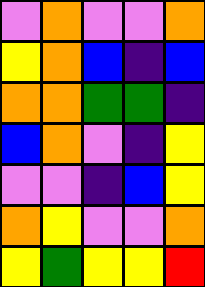[["violet", "orange", "violet", "violet", "orange"], ["yellow", "orange", "blue", "indigo", "blue"], ["orange", "orange", "green", "green", "indigo"], ["blue", "orange", "violet", "indigo", "yellow"], ["violet", "violet", "indigo", "blue", "yellow"], ["orange", "yellow", "violet", "violet", "orange"], ["yellow", "green", "yellow", "yellow", "red"]]